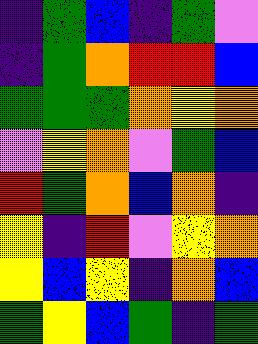[["indigo", "green", "blue", "indigo", "green", "violet"], ["indigo", "green", "orange", "red", "red", "blue"], ["green", "green", "green", "orange", "yellow", "orange"], ["violet", "yellow", "orange", "violet", "green", "blue"], ["red", "green", "orange", "blue", "orange", "indigo"], ["yellow", "indigo", "red", "violet", "yellow", "orange"], ["yellow", "blue", "yellow", "indigo", "orange", "blue"], ["green", "yellow", "blue", "green", "indigo", "green"]]